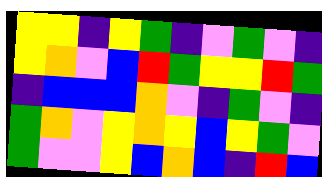[["yellow", "yellow", "indigo", "yellow", "green", "indigo", "violet", "green", "violet", "indigo"], ["yellow", "orange", "violet", "blue", "red", "green", "yellow", "yellow", "red", "green"], ["indigo", "blue", "blue", "blue", "orange", "violet", "indigo", "green", "violet", "indigo"], ["green", "orange", "violet", "yellow", "orange", "yellow", "blue", "yellow", "green", "violet"], ["green", "violet", "violet", "yellow", "blue", "orange", "blue", "indigo", "red", "blue"]]